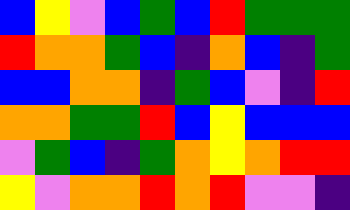[["blue", "yellow", "violet", "blue", "green", "blue", "red", "green", "green", "green"], ["red", "orange", "orange", "green", "blue", "indigo", "orange", "blue", "indigo", "green"], ["blue", "blue", "orange", "orange", "indigo", "green", "blue", "violet", "indigo", "red"], ["orange", "orange", "green", "green", "red", "blue", "yellow", "blue", "blue", "blue"], ["violet", "green", "blue", "indigo", "green", "orange", "yellow", "orange", "red", "red"], ["yellow", "violet", "orange", "orange", "red", "orange", "red", "violet", "violet", "indigo"]]